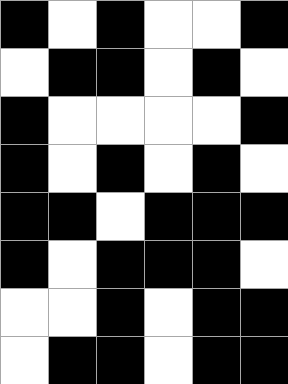[["black", "white", "black", "white", "white", "black"], ["white", "black", "black", "white", "black", "white"], ["black", "white", "white", "white", "white", "black"], ["black", "white", "black", "white", "black", "white"], ["black", "black", "white", "black", "black", "black"], ["black", "white", "black", "black", "black", "white"], ["white", "white", "black", "white", "black", "black"], ["white", "black", "black", "white", "black", "black"]]